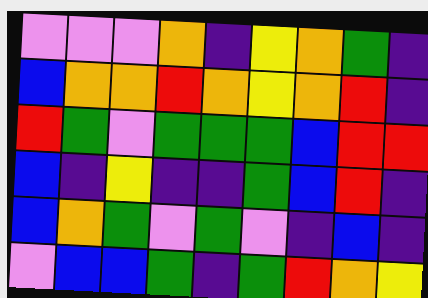[["violet", "violet", "violet", "orange", "indigo", "yellow", "orange", "green", "indigo"], ["blue", "orange", "orange", "red", "orange", "yellow", "orange", "red", "indigo"], ["red", "green", "violet", "green", "green", "green", "blue", "red", "red"], ["blue", "indigo", "yellow", "indigo", "indigo", "green", "blue", "red", "indigo"], ["blue", "orange", "green", "violet", "green", "violet", "indigo", "blue", "indigo"], ["violet", "blue", "blue", "green", "indigo", "green", "red", "orange", "yellow"]]